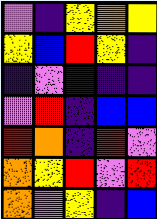[["violet", "indigo", "yellow", "orange", "yellow"], ["yellow", "blue", "red", "yellow", "indigo"], ["indigo", "violet", "blue", "indigo", "indigo"], ["violet", "red", "indigo", "blue", "blue"], ["red", "orange", "indigo", "red", "violet"], ["orange", "yellow", "red", "violet", "red"], ["orange", "violet", "yellow", "indigo", "blue"]]